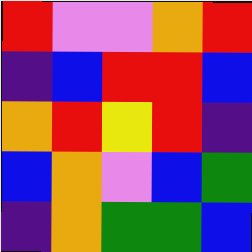[["red", "violet", "violet", "orange", "red"], ["indigo", "blue", "red", "red", "blue"], ["orange", "red", "yellow", "red", "indigo"], ["blue", "orange", "violet", "blue", "green"], ["indigo", "orange", "green", "green", "blue"]]